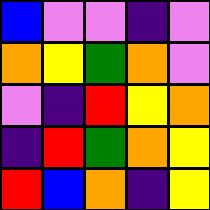[["blue", "violet", "violet", "indigo", "violet"], ["orange", "yellow", "green", "orange", "violet"], ["violet", "indigo", "red", "yellow", "orange"], ["indigo", "red", "green", "orange", "yellow"], ["red", "blue", "orange", "indigo", "yellow"]]